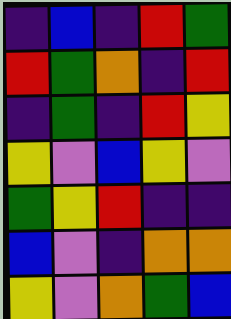[["indigo", "blue", "indigo", "red", "green"], ["red", "green", "orange", "indigo", "red"], ["indigo", "green", "indigo", "red", "yellow"], ["yellow", "violet", "blue", "yellow", "violet"], ["green", "yellow", "red", "indigo", "indigo"], ["blue", "violet", "indigo", "orange", "orange"], ["yellow", "violet", "orange", "green", "blue"]]